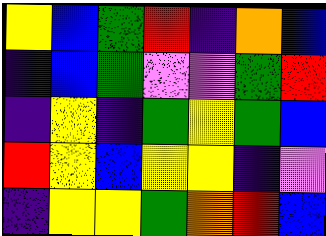[["yellow", "blue", "green", "red", "indigo", "orange", "blue"], ["indigo", "blue", "green", "violet", "violet", "green", "red"], ["indigo", "yellow", "indigo", "green", "yellow", "green", "blue"], ["red", "yellow", "blue", "yellow", "yellow", "indigo", "violet"], ["indigo", "yellow", "yellow", "green", "orange", "red", "blue"]]